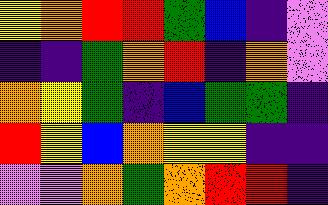[["yellow", "orange", "red", "red", "green", "blue", "indigo", "violet"], ["indigo", "indigo", "green", "orange", "red", "indigo", "orange", "violet"], ["orange", "yellow", "green", "indigo", "blue", "green", "green", "indigo"], ["red", "yellow", "blue", "orange", "yellow", "yellow", "indigo", "indigo"], ["violet", "violet", "orange", "green", "orange", "red", "red", "indigo"]]